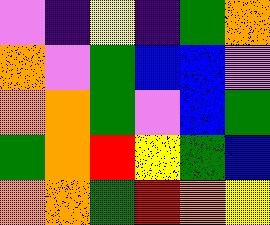[["violet", "indigo", "yellow", "indigo", "green", "orange"], ["orange", "violet", "green", "blue", "blue", "violet"], ["orange", "orange", "green", "violet", "blue", "green"], ["green", "orange", "red", "yellow", "green", "blue"], ["orange", "orange", "green", "red", "orange", "yellow"]]